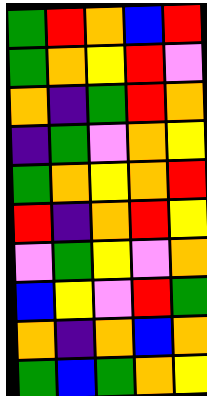[["green", "red", "orange", "blue", "red"], ["green", "orange", "yellow", "red", "violet"], ["orange", "indigo", "green", "red", "orange"], ["indigo", "green", "violet", "orange", "yellow"], ["green", "orange", "yellow", "orange", "red"], ["red", "indigo", "orange", "red", "yellow"], ["violet", "green", "yellow", "violet", "orange"], ["blue", "yellow", "violet", "red", "green"], ["orange", "indigo", "orange", "blue", "orange"], ["green", "blue", "green", "orange", "yellow"]]